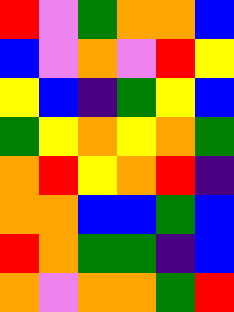[["red", "violet", "green", "orange", "orange", "blue"], ["blue", "violet", "orange", "violet", "red", "yellow"], ["yellow", "blue", "indigo", "green", "yellow", "blue"], ["green", "yellow", "orange", "yellow", "orange", "green"], ["orange", "red", "yellow", "orange", "red", "indigo"], ["orange", "orange", "blue", "blue", "green", "blue"], ["red", "orange", "green", "green", "indigo", "blue"], ["orange", "violet", "orange", "orange", "green", "red"]]